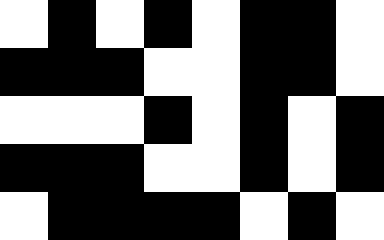[["white", "black", "white", "black", "white", "black", "black", "white"], ["black", "black", "black", "white", "white", "black", "black", "white"], ["white", "white", "white", "black", "white", "black", "white", "black"], ["black", "black", "black", "white", "white", "black", "white", "black"], ["white", "black", "black", "black", "black", "white", "black", "white"]]